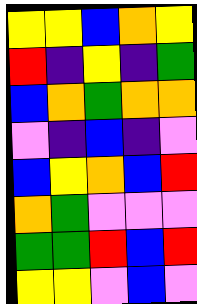[["yellow", "yellow", "blue", "orange", "yellow"], ["red", "indigo", "yellow", "indigo", "green"], ["blue", "orange", "green", "orange", "orange"], ["violet", "indigo", "blue", "indigo", "violet"], ["blue", "yellow", "orange", "blue", "red"], ["orange", "green", "violet", "violet", "violet"], ["green", "green", "red", "blue", "red"], ["yellow", "yellow", "violet", "blue", "violet"]]